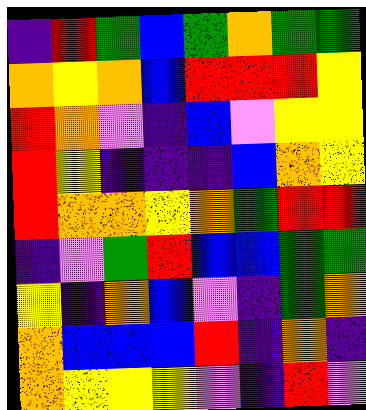[["indigo", "red", "green", "blue", "green", "orange", "green", "green"], ["orange", "yellow", "orange", "blue", "red", "red", "red", "yellow"], ["red", "orange", "violet", "indigo", "blue", "violet", "yellow", "yellow"], ["red", "yellow", "indigo", "indigo", "indigo", "blue", "orange", "yellow"], ["red", "orange", "orange", "yellow", "orange", "green", "red", "red"], ["indigo", "violet", "green", "red", "blue", "blue", "green", "green"], ["yellow", "indigo", "orange", "blue", "violet", "indigo", "green", "orange"], ["orange", "blue", "blue", "blue", "red", "indigo", "orange", "indigo"], ["orange", "yellow", "yellow", "yellow", "violet", "indigo", "red", "violet"]]